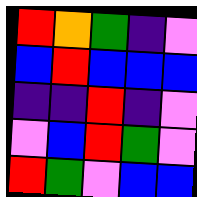[["red", "orange", "green", "indigo", "violet"], ["blue", "red", "blue", "blue", "blue"], ["indigo", "indigo", "red", "indigo", "violet"], ["violet", "blue", "red", "green", "violet"], ["red", "green", "violet", "blue", "blue"]]